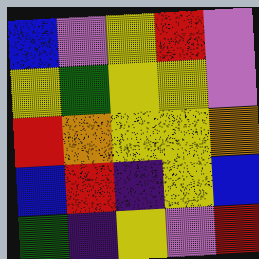[["blue", "violet", "yellow", "red", "violet"], ["yellow", "green", "yellow", "yellow", "violet"], ["red", "orange", "yellow", "yellow", "orange"], ["blue", "red", "indigo", "yellow", "blue"], ["green", "indigo", "yellow", "violet", "red"]]